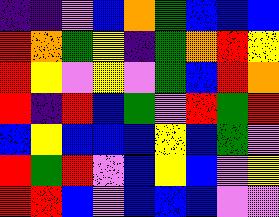[["indigo", "indigo", "violet", "blue", "orange", "green", "blue", "blue", "blue"], ["red", "orange", "green", "yellow", "indigo", "green", "orange", "red", "yellow"], ["red", "yellow", "violet", "yellow", "violet", "green", "blue", "red", "orange"], ["red", "indigo", "red", "blue", "green", "violet", "red", "green", "red"], ["blue", "yellow", "blue", "blue", "blue", "yellow", "blue", "green", "violet"], ["red", "green", "red", "violet", "blue", "yellow", "blue", "violet", "yellow"], ["red", "red", "blue", "violet", "blue", "blue", "blue", "violet", "violet"]]